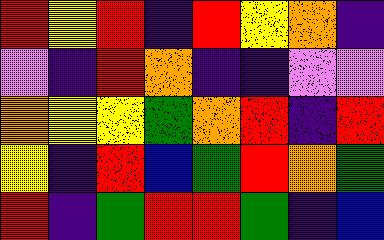[["red", "yellow", "red", "indigo", "red", "yellow", "orange", "indigo"], ["violet", "indigo", "red", "orange", "indigo", "indigo", "violet", "violet"], ["orange", "yellow", "yellow", "green", "orange", "red", "indigo", "red"], ["yellow", "indigo", "red", "blue", "green", "red", "orange", "green"], ["red", "indigo", "green", "red", "red", "green", "indigo", "blue"]]